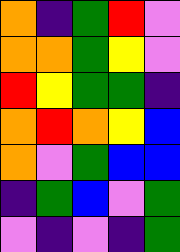[["orange", "indigo", "green", "red", "violet"], ["orange", "orange", "green", "yellow", "violet"], ["red", "yellow", "green", "green", "indigo"], ["orange", "red", "orange", "yellow", "blue"], ["orange", "violet", "green", "blue", "blue"], ["indigo", "green", "blue", "violet", "green"], ["violet", "indigo", "violet", "indigo", "green"]]